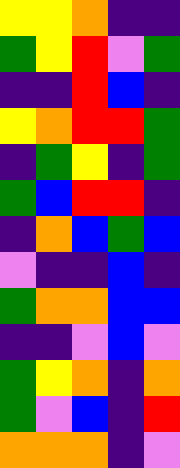[["yellow", "yellow", "orange", "indigo", "indigo"], ["green", "yellow", "red", "violet", "green"], ["indigo", "indigo", "red", "blue", "indigo"], ["yellow", "orange", "red", "red", "green"], ["indigo", "green", "yellow", "indigo", "green"], ["green", "blue", "red", "red", "indigo"], ["indigo", "orange", "blue", "green", "blue"], ["violet", "indigo", "indigo", "blue", "indigo"], ["green", "orange", "orange", "blue", "blue"], ["indigo", "indigo", "violet", "blue", "violet"], ["green", "yellow", "orange", "indigo", "orange"], ["green", "violet", "blue", "indigo", "red"], ["orange", "orange", "orange", "indigo", "violet"]]